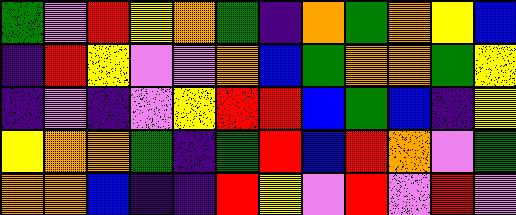[["green", "violet", "red", "yellow", "orange", "green", "indigo", "orange", "green", "orange", "yellow", "blue"], ["indigo", "red", "yellow", "violet", "violet", "orange", "blue", "green", "orange", "orange", "green", "yellow"], ["indigo", "violet", "indigo", "violet", "yellow", "red", "red", "blue", "green", "blue", "indigo", "yellow"], ["yellow", "orange", "orange", "green", "indigo", "green", "red", "blue", "red", "orange", "violet", "green"], ["orange", "orange", "blue", "indigo", "indigo", "red", "yellow", "violet", "red", "violet", "red", "violet"]]